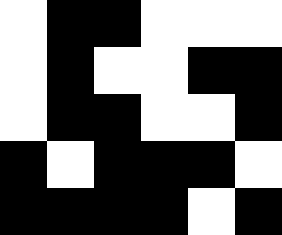[["white", "black", "black", "white", "white", "white"], ["white", "black", "white", "white", "black", "black"], ["white", "black", "black", "white", "white", "black"], ["black", "white", "black", "black", "black", "white"], ["black", "black", "black", "black", "white", "black"]]